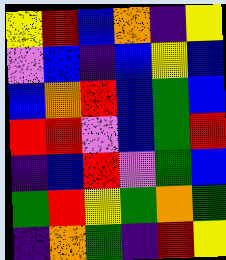[["yellow", "red", "blue", "orange", "indigo", "yellow"], ["violet", "blue", "indigo", "blue", "yellow", "blue"], ["blue", "orange", "red", "blue", "green", "blue"], ["red", "red", "violet", "blue", "green", "red"], ["indigo", "blue", "red", "violet", "green", "blue"], ["green", "red", "yellow", "green", "orange", "green"], ["indigo", "orange", "green", "indigo", "red", "yellow"]]